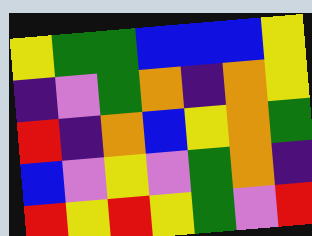[["yellow", "green", "green", "blue", "blue", "blue", "yellow"], ["indigo", "violet", "green", "orange", "indigo", "orange", "yellow"], ["red", "indigo", "orange", "blue", "yellow", "orange", "green"], ["blue", "violet", "yellow", "violet", "green", "orange", "indigo"], ["red", "yellow", "red", "yellow", "green", "violet", "red"]]